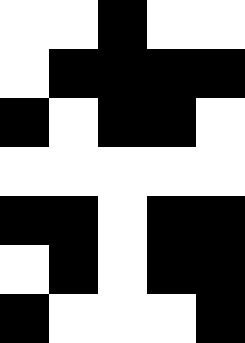[["white", "white", "black", "white", "white"], ["white", "black", "black", "black", "black"], ["black", "white", "black", "black", "white"], ["white", "white", "white", "white", "white"], ["black", "black", "white", "black", "black"], ["white", "black", "white", "black", "black"], ["black", "white", "white", "white", "black"]]